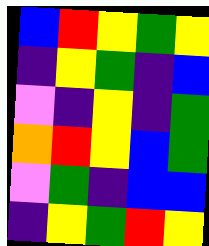[["blue", "red", "yellow", "green", "yellow"], ["indigo", "yellow", "green", "indigo", "blue"], ["violet", "indigo", "yellow", "indigo", "green"], ["orange", "red", "yellow", "blue", "green"], ["violet", "green", "indigo", "blue", "blue"], ["indigo", "yellow", "green", "red", "yellow"]]